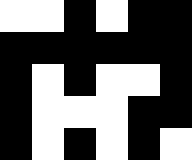[["white", "white", "black", "white", "black", "black"], ["black", "black", "black", "black", "black", "black"], ["black", "white", "black", "white", "white", "black"], ["black", "white", "white", "white", "black", "black"], ["black", "white", "black", "white", "black", "white"]]